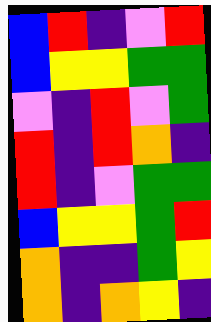[["blue", "red", "indigo", "violet", "red"], ["blue", "yellow", "yellow", "green", "green"], ["violet", "indigo", "red", "violet", "green"], ["red", "indigo", "red", "orange", "indigo"], ["red", "indigo", "violet", "green", "green"], ["blue", "yellow", "yellow", "green", "red"], ["orange", "indigo", "indigo", "green", "yellow"], ["orange", "indigo", "orange", "yellow", "indigo"]]